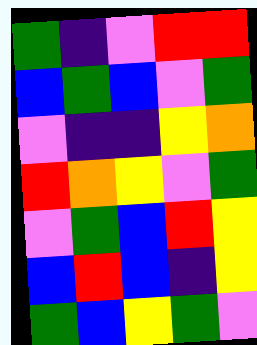[["green", "indigo", "violet", "red", "red"], ["blue", "green", "blue", "violet", "green"], ["violet", "indigo", "indigo", "yellow", "orange"], ["red", "orange", "yellow", "violet", "green"], ["violet", "green", "blue", "red", "yellow"], ["blue", "red", "blue", "indigo", "yellow"], ["green", "blue", "yellow", "green", "violet"]]